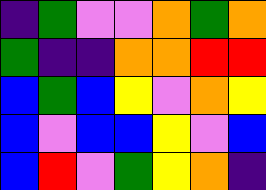[["indigo", "green", "violet", "violet", "orange", "green", "orange"], ["green", "indigo", "indigo", "orange", "orange", "red", "red"], ["blue", "green", "blue", "yellow", "violet", "orange", "yellow"], ["blue", "violet", "blue", "blue", "yellow", "violet", "blue"], ["blue", "red", "violet", "green", "yellow", "orange", "indigo"]]